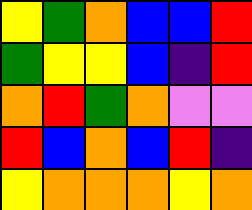[["yellow", "green", "orange", "blue", "blue", "red"], ["green", "yellow", "yellow", "blue", "indigo", "red"], ["orange", "red", "green", "orange", "violet", "violet"], ["red", "blue", "orange", "blue", "red", "indigo"], ["yellow", "orange", "orange", "orange", "yellow", "orange"]]